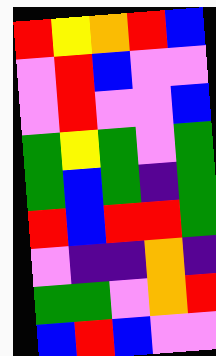[["red", "yellow", "orange", "red", "blue"], ["violet", "red", "blue", "violet", "violet"], ["violet", "red", "violet", "violet", "blue"], ["green", "yellow", "green", "violet", "green"], ["green", "blue", "green", "indigo", "green"], ["red", "blue", "red", "red", "green"], ["violet", "indigo", "indigo", "orange", "indigo"], ["green", "green", "violet", "orange", "red"], ["blue", "red", "blue", "violet", "violet"]]